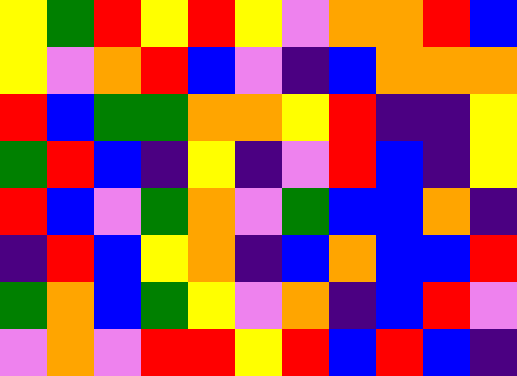[["yellow", "green", "red", "yellow", "red", "yellow", "violet", "orange", "orange", "red", "blue"], ["yellow", "violet", "orange", "red", "blue", "violet", "indigo", "blue", "orange", "orange", "orange"], ["red", "blue", "green", "green", "orange", "orange", "yellow", "red", "indigo", "indigo", "yellow"], ["green", "red", "blue", "indigo", "yellow", "indigo", "violet", "red", "blue", "indigo", "yellow"], ["red", "blue", "violet", "green", "orange", "violet", "green", "blue", "blue", "orange", "indigo"], ["indigo", "red", "blue", "yellow", "orange", "indigo", "blue", "orange", "blue", "blue", "red"], ["green", "orange", "blue", "green", "yellow", "violet", "orange", "indigo", "blue", "red", "violet"], ["violet", "orange", "violet", "red", "red", "yellow", "red", "blue", "red", "blue", "indigo"]]